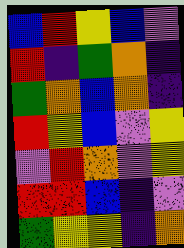[["blue", "red", "yellow", "blue", "violet"], ["red", "indigo", "green", "orange", "indigo"], ["green", "orange", "blue", "orange", "indigo"], ["red", "yellow", "blue", "violet", "yellow"], ["violet", "red", "orange", "violet", "yellow"], ["red", "red", "blue", "indigo", "violet"], ["green", "yellow", "yellow", "indigo", "orange"]]